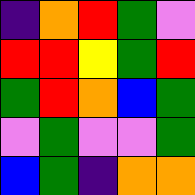[["indigo", "orange", "red", "green", "violet"], ["red", "red", "yellow", "green", "red"], ["green", "red", "orange", "blue", "green"], ["violet", "green", "violet", "violet", "green"], ["blue", "green", "indigo", "orange", "orange"]]